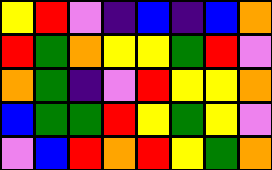[["yellow", "red", "violet", "indigo", "blue", "indigo", "blue", "orange"], ["red", "green", "orange", "yellow", "yellow", "green", "red", "violet"], ["orange", "green", "indigo", "violet", "red", "yellow", "yellow", "orange"], ["blue", "green", "green", "red", "yellow", "green", "yellow", "violet"], ["violet", "blue", "red", "orange", "red", "yellow", "green", "orange"]]